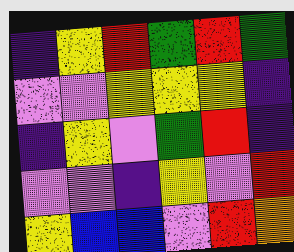[["indigo", "yellow", "red", "green", "red", "green"], ["violet", "violet", "yellow", "yellow", "yellow", "indigo"], ["indigo", "yellow", "violet", "green", "red", "indigo"], ["violet", "violet", "indigo", "yellow", "violet", "red"], ["yellow", "blue", "blue", "violet", "red", "orange"]]